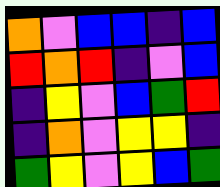[["orange", "violet", "blue", "blue", "indigo", "blue"], ["red", "orange", "red", "indigo", "violet", "blue"], ["indigo", "yellow", "violet", "blue", "green", "red"], ["indigo", "orange", "violet", "yellow", "yellow", "indigo"], ["green", "yellow", "violet", "yellow", "blue", "green"]]